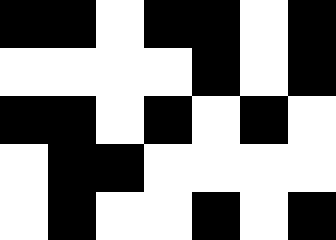[["black", "black", "white", "black", "black", "white", "black"], ["white", "white", "white", "white", "black", "white", "black"], ["black", "black", "white", "black", "white", "black", "white"], ["white", "black", "black", "white", "white", "white", "white"], ["white", "black", "white", "white", "black", "white", "black"]]